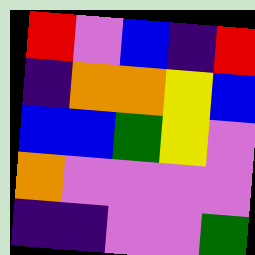[["red", "violet", "blue", "indigo", "red"], ["indigo", "orange", "orange", "yellow", "blue"], ["blue", "blue", "green", "yellow", "violet"], ["orange", "violet", "violet", "violet", "violet"], ["indigo", "indigo", "violet", "violet", "green"]]